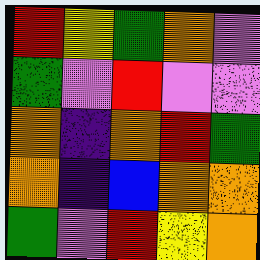[["red", "yellow", "green", "orange", "violet"], ["green", "violet", "red", "violet", "violet"], ["orange", "indigo", "orange", "red", "green"], ["orange", "indigo", "blue", "orange", "orange"], ["green", "violet", "red", "yellow", "orange"]]